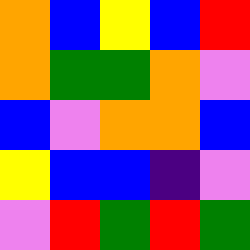[["orange", "blue", "yellow", "blue", "red"], ["orange", "green", "green", "orange", "violet"], ["blue", "violet", "orange", "orange", "blue"], ["yellow", "blue", "blue", "indigo", "violet"], ["violet", "red", "green", "red", "green"]]